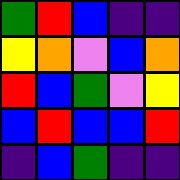[["green", "red", "blue", "indigo", "indigo"], ["yellow", "orange", "violet", "blue", "orange"], ["red", "blue", "green", "violet", "yellow"], ["blue", "red", "blue", "blue", "red"], ["indigo", "blue", "green", "indigo", "indigo"]]